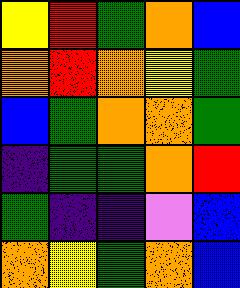[["yellow", "red", "green", "orange", "blue"], ["orange", "red", "orange", "yellow", "green"], ["blue", "green", "orange", "orange", "green"], ["indigo", "green", "green", "orange", "red"], ["green", "indigo", "indigo", "violet", "blue"], ["orange", "yellow", "green", "orange", "blue"]]